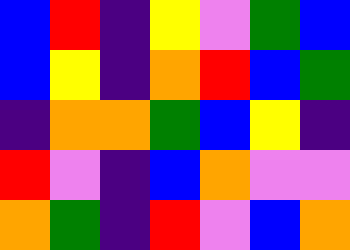[["blue", "red", "indigo", "yellow", "violet", "green", "blue"], ["blue", "yellow", "indigo", "orange", "red", "blue", "green"], ["indigo", "orange", "orange", "green", "blue", "yellow", "indigo"], ["red", "violet", "indigo", "blue", "orange", "violet", "violet"], ["orange", "green", "indigo", "red", "violet", "blue", "orange"]]